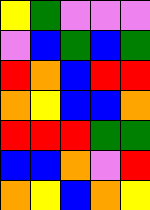[["yellow", "green", "violet", "violet", "violet"], ["violet", "blue", "green", "blue", "green"], ["red", "orange", "blue", "red", "red"], ["orange", "yellow", "blue", "blue", "orange"], ["red", "red", "red", "green", "green"], ["blue", "blue", "orange", "violet", "red"], ["orange", "yellow", "blue", "orange", "yellow"]]